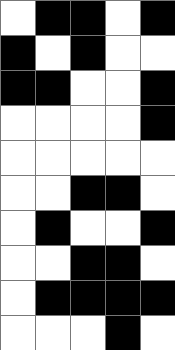[["white", "black", "black", "white", "black"], ["black", "white", "black", "white", "white"], ["black", "black", "white", "white", "black"], ["white", "white", "white", "white", "black"], ["white", "white", "white", "white", "white"], ["white", "white", "black", "black", "white"], ["white", "black", "white", "white", "black"], ["white", "white", "black", "black", "white"], ["white", "black", "black", "black", "black"], ["white", "white", "white", "black", "white"]]